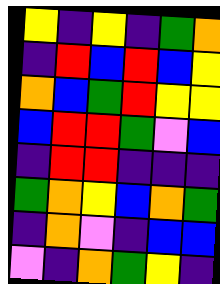[["yellow", "indigo", "yellow", "indigo", "green", "orange"], ["indigo", "red", "blue", "red", "blue", "yellow"], ["orange", "blue", "green", "red", "yellow", "yellow"], ["blue", "red", "red", "green", "violet", "blue"], ["indigo", "red", "red", "indigo", "indigo", "indigo"], ["green", "orange", "yellow", "blue", "orange", "green"], ["indigo", "orange", "violet", "indigo", "blue", "blue"], ["violet", "indigo", "orange", "green", "yellow", "indigo"]]